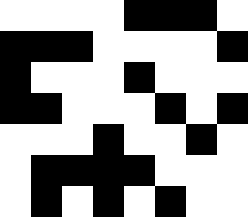[["white", "white", "white", "white", "black", "black", "black", "white"], ["black", "black", "black", "white", "white", "white", "white", "black"], ["black", "white", "white", "white", "black", "white", "white", "white"], ["black", "black", "white", "white", "white", "black", "white", "black"], ["white", "white", "white", "black", "white", "white", "black", "white"], ["white", "black", "black", "black", "black", "white", "white", "white"], ["white", "black", "white", "black", "white", "black", "white", "white"]]